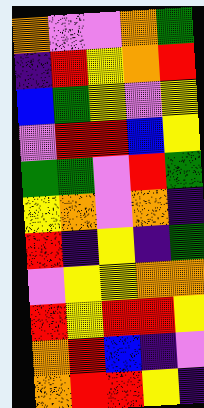[["orange", "violet", "violet", "orange", "green"], ["indigo", "red", "yellow", "orange", "red"], ["blue", "green", "yellow", "violet", "yellow"], ["violet", "red", "red", "blue", "yellow"], ["green", "green", "violet", "red", "green"], ["yellow", "orange", "violet", "orange", "indigo"], ["red", "indigo", "yellow", "indigo", "green"], ["violet", "yellow", "yellow", "orange", "orange"], ["red", "yellow", "red", "red", "yellow"], ["orange", "red", "blue", "indigo", "violet"], ["orange", "red", "red", "yellow", "indigo"]]